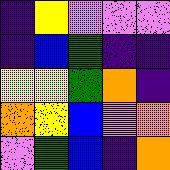[["indigo", "yellow", "violet", "violet", "violet"], ["indigo", "blue", "green", "indigo", "indigo"], ["yellow", "yellow", "green", "orange", "indigo"], ["orange", "yellow", "blue", "violet", "orange"], ["violet", "green", "blue", "indigo", "orange"]]